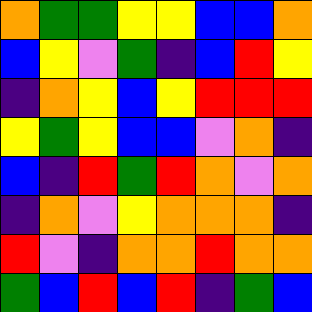[["orange", "green", "green", "yellow", "yellow", "blue", "blue", "orange"], ["blue", "yellow", "violet", "green", "indigo", "blue", "red", "yellow"], ["indigo", "orange", "yellow", "blue", "yellow", "red", "red", "red"], ["yellow", "green", "yellow", "blue", "blue", "violet", "orange", "indigo"], ["blue", "indigo", "red", "green", "red", "orange", "violet", "orange"], ["indigo", "orange", "violet", "yellow", "orange", "orange", "orange", "indigo"], ["red", "violet", "indigo", "orange", "orange", "red", "orange", "orange"], ["green", "blue", "red", "blue", "red", "indigo", "green", "blue"]]